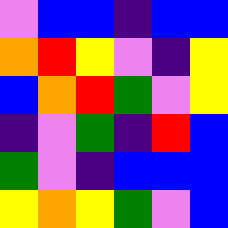[["violet", "blue", "blue", "indigo", "blue", "blue"], ["orange", "red", "yellow", "violet", "indigo", "yellow"], ["blue", "orange", "red", "green", "violet", "yellow"], ["indigo", "violet", "green", "indigo", "red", "blue"], ["green", "violet", "indigo", "blue", "blue", "blue"], ["yellow", "orange", "yellow", "green", "violet", "blue"]]